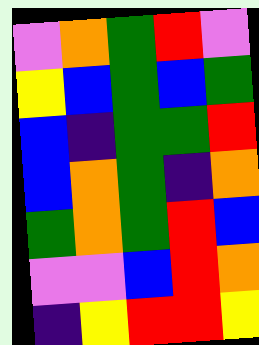[["violet", "orange", "green", "red", "violet"], ["yellow", "blue", "green", "blue", "green"], ["blue", "indigo", "green", "green", "red"], ["blue", "orange", "green", "indigo", "orange"], ["green", "orange", "green", "red", "blue"], ["violet", "violet", "blue", "red", "orange"], ["indigo", "yellow", "red", "red", "yellow"]]